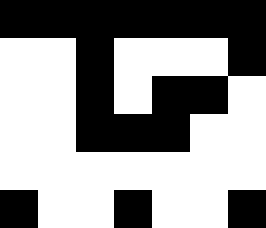[["black", "black", "black", "black", "black", "black", "black"], ["white", "white", "black", "white", "white", "white", "black"], ["white", "white", "black", "white", "black", "black", "white"], ["white", "white", "black", "black", "black", "white", "white"], ["white", "white", "white", "white", "white", "white", "white"], ["black", "white", "white", "black", "white", "white", "black"]]